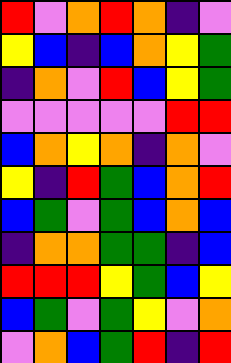[["red", "violet", "orange", "red", "orange", "indigo", "violet"], ["yellow", "blue", "indigo", "blue", "orange", "yellow", "green"], ["indigo", "orange", "violet", "red", "blue", "yellow", "green"], ["violet", "violet", "violet", "violet", "violet", "red", "red"], ["blue", "orange", "yellow", "orange", "indigo", "orange", "violet"], ["yellow", "indigo", "red", "green", "blue", "orange", "red"], ["blue", "green", "violet", "green", "blue", "orange", "blue"], ["indigo", "orange", "orange", "green", "green", "indigo", "blue"], ["red", "red", "red", "yellow", "green", "blue", "yellow"], ["blue", "green", "violet", "green", "yellow", "violet", "orange"], ["violet", "orange", "blue", "green", "red", "indigo", "red"]]